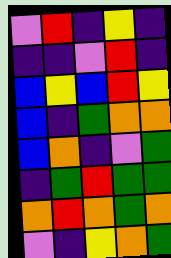[["violet", "red", "indigo", "yellow", "indigo"], ["indigo", "indigo", "violet", "red", "indigo"], ["blue", "yellow", "blue", "red", "yellow"], ["blue", "indigo", "green", "orange", "orange"], ["blue", "orange", "indigo", "violet", "green"], ["indigo", "green", "red", "green", "green"], ["orange", "red", "orange", "green", "orange"], ["violet", "indigo", "yellow", "orange", "green"]]